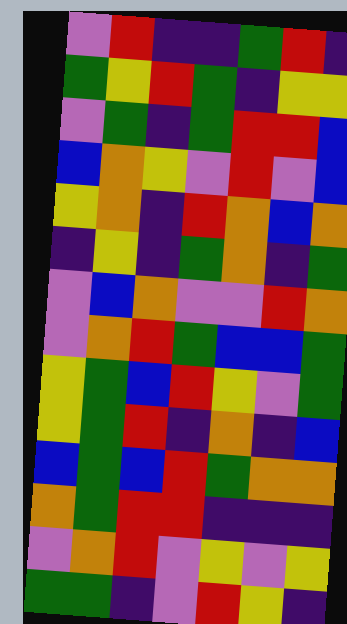[["violet", "red", "indigo", "indigo", "green", "red", "indigo"], ["green", "yellow", "red", "green", "indigo", "yellow", "yellow"], ["violet", "green", "indigo", "green", "red", "red", "blue"], ["blue", "orange", "yellow", "violet", "red", "violet", "blue"], ["yellow", "orange", "indigo", "red", "orange", "blue", "orange"], ["indigo", "yellow", "indigo", "green", "orange", "indigo", "green"], ["violet", "blue", "orange", "violet", "violet", "red", "orange"], ["violet", "orange", "red", "green", "blue", "blue", "green"], ["yellow", "green", "blue", "red", "yellow", "violet", "green"], ["yellow", "green", "red", "indigo", "orange", "indigo", "blue"], ["blue", "green", "blue", "red", "green", "orange", "orange"], ["orange", "green", "red", "red", "indigo", "indigo", "indigo"], ["violet", "orange", "red", "violet", "yellow", "violet", "yellow"], ["green", "green", "indigo", "violet", "red", "yellow", "indigo"]]